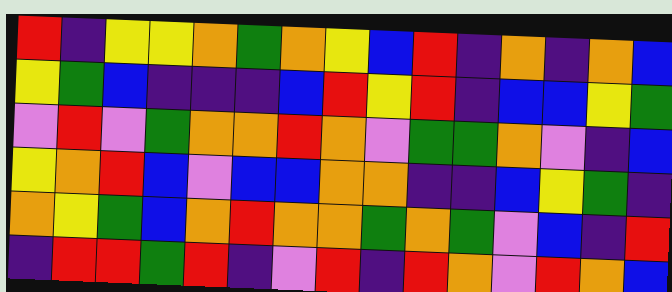[["red", "indigo", "yellow", "yellow", "orange", "green", "orange", "yellow", "blue", "red", "indigo", "orange", "indigo", "orange", "blue"], ["yellow", "green", "blue", "indigo", "indigo", "indigo", "blue", "red", "yellow", "red", "indigo", "blue", "blue", "yellow", "green"], ["violet", "red", "violet", "green", "orange", "orange", "red", "orange", "violet", "green", "green", "orange", "violet", "indigo", "blue"], ["yellow", "orange", "red", "blue", "violet", "blue", "blue", "orange", "orange", "indigo", "indigo", "blue", "yellow", "green", "indigo"], ["orange", "yellow", "green", "blue", "orange", "red", "orange", "orange", "green", "orange", "green", "violet", "blue", "indigo", "red"], ["indigo", "red", "red", "green", "red", "indigo", "violet", "red", "indigo", "red", "orange", "violet", "red", "orange", "blue"]]